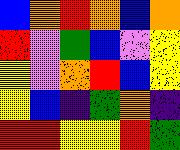[["blue", "orange", "red", "orange", "blue", "orange"], ["red", "violet", "green", "blue", "violet", "yellow"], ["yellow", "violet", "orange", "red", "blue", "yellow"], ["yellow", "blue", "indigo", "green", "orange", "indigo"], ["red", "red", "yellow", "yellow", "red", "green"]]